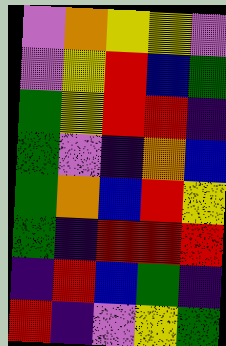[["violet", "orange", "yellow", "yellow", "violet"], ["violet", "yellow", "red", "blue", "green"], ["green", "yellow", "red", "red", "indigo"], ["green", "violet", "indigo", "orange", "blue"], ["green", "orange", "blue", "red", "yellow"], ["green", "indigo", "red", "red", "red"], ["indigo", "red", "blue", "green", "indigo"], ["red", "indigo", "violet", "yellow", "green"]]